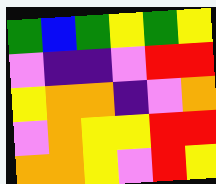[["green", "blue", "green", "yellow", "green", "yellow"], ["violet", "indigo", "indigo", "violet", "red", "red"], ["yellow", "orange", "orange", "indigo", "violet", "orange"], ["violet", "orange", "yellow", "yellow", "red", "red"], ["orange", "orange", "yellow", "violet", "red", "yellow"]]